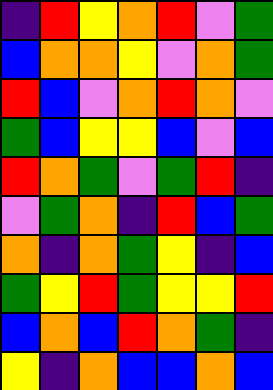[["indigo", "red", "yellow", "orange", "red", "violet", "green"], ["blue", "orange", "orange", "yellow", "violet", "orange", "green"], ["red", "blue", "violet", "orange", "red", "orange", "violet"], ["green", "blue", "yellow", "yellow", "blue", "violet", "blue"], ["red", "orange", "green", "violet", "green", "red", "indigo"], ["violet", "green", "orange", "indigo", "red", "blue", "green"], ["orange", "indigo", "orange", "green", "yellow", "indigo", "blue"], ["green", "yellow", "red", "green", "yellow", "yellow", "red"], ["blue", "orange", "blue", "red", "orange", "green", "indigo"], ["yellow", "indigo", "orange", "blue", "blue", "orange", "blue"]]